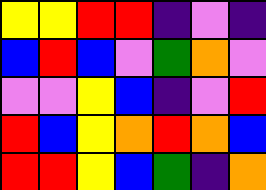[["yellow", "yellow", "red", "red", "indigo", "violet", "indigo"], ["blue", "red", "blue", "violet", "green", "orange", "violet"], ["violet", "violet", "yellow", "blue", "indigo", "violet", "red"], ["red", "blue", "yellow", "orange", "red", "orange", "blue"], ["red", "red", "yellow", "blue", "green", "indigo", "orange"]]